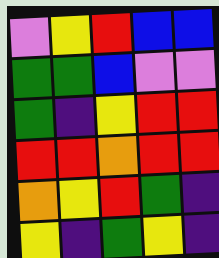[["violet", "yellow", "red", "blue", "blue"], ["green", "green", "blue", "violet", "violet"], ["green", "indigo", "yellow", "red", "red"], ["red", "red", "orange", "red", "red"], ["orange", "yellow", "red", "green", "indigo"], ["yellow", "indigo", "green", "yellow", "indigo"]]